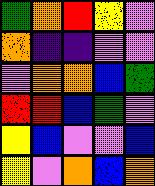[["green", "orange", "red", "yellow", "violet"], ["orange", "indigo", "indigo", "violet", "violet"], ["violet", "orange", "orange", "blue", "green"], ["red", "red", "blue", "green", "violet"], ["yellow", "blue", "violet", "violet", "blue"], ["yellow", "violet", "orange", "blue", "orange"]]